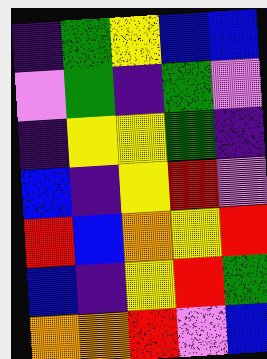[["indigo", "green", "yellow", "blue", "blue"], ["violet", "green", "indigo", "green", "violet"], ["indigo", "yellow", "yellow", "green", "indigo"], ["blue", "indigo", "yellow", "red", "violet"], ["red", "blue", "orange", "yellow", "red"], ["blue", "indigo", "yellow", "red", "green"], ["orange", "orange", "red", "violet", "blue"]]